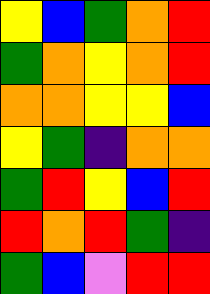[["yellow", "blue", "green", "orange", "red"], ["green", "orange", "yellow", "orange", "red"], ["orange", "orange", "yellow", "yellow", "blue"], ["yellow", "green", "indigo", "orange", "orange"], ["green", "red", "yellow", "blue", "red"], ["red", "orange", "red", "green", "indigo"], ["green", "blue", "violet", "red", "red"]]